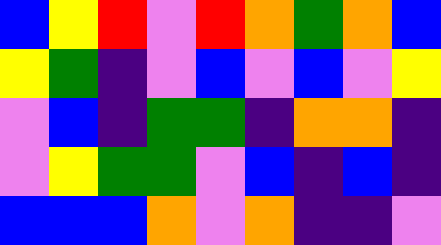[["blue", "yellow", "red", "violet", "red", "orange", "green", "orange", "blue"], ["yellow", "green", "indigo", "violet", "blue", "violet", "blue", "violet", "yellow"], ["violet", "blue", "indigo", "green", "green", "indigo", "orange", "orange", "indigo"], ["violet", "yellow", "green", "green", "violet", "blue", "indigo", "blue", "indigo"], ["blue", "blue", "blue", "orange", "violet", "orange", "indigo", "indigo", "violet"]]